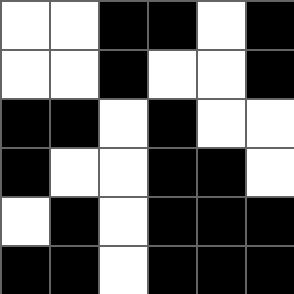[["white", "white", "black", "black", "white", "black"], ["white", "white", "black", "white", "white", "black"], ["black", "black", "white", "black", "white", "white"], ["black", "white", "white", "black", "black", "white"], ["white", "black", "white", "black", "black", "black"], ["black", "black", "white", "black", "black", "black"]]